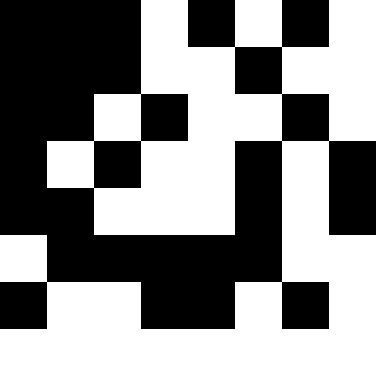[["black", "black", "black", "white", "black", "white", "black", "white"], ["black", "black", "black", "white", "white", "black", "white", "white"], ["black", "black", "white", "black", "white", "white", "black", "white"], ["black", "white", "black", "white", "white", "black", "white", "black"], ["black", "black", "white", "white", "white", "black", "white", "black"], ["white", "black", "black", "black", "black", "black", "white", "white"], ["black", "white", "white", "black", "black", "white", "black", "white"], ["white", "white", "white", "white", "white", "white", "white", "white"]]